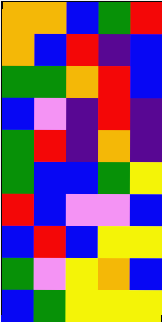[["orange", "orange", "blue", "green", "red"], ["orange", "blue", "red", "indigo", "blue"], ["green", "green", "orange", "red", "blue"], ["blue", "violet", "indigo", "red", "indigo"], ["green", "red", "indigo", "orange", "indigo"], ["green", "blue", "blue", "green", "yellow"], ["red", "blue", "violet", "violet", "blue"], ["blue", "red", "blue", "yellow", "yellow"], ["green", "violet", "yellow", "orange", "blue"], ["blue", "green", "yellow", "yellow", "yellow"]]